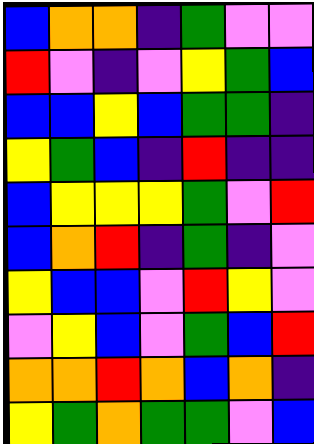[["blue", "orange", "orange", "indigo", "green", "violet", "violet"], ["red", "violet", "indigo", "violet", "yellow", "green", "blue"], ["blue", "blue", "yellow", "blue", "green", "green", "indigo"], ["yellow", "green", "blue", "indigo", "red", "indigo", "indigo"], ["blue", "yellow", "yellow", "yellow", "green", "violet", "red"], ["blue", "orange", "red", "indigo", "green", "indigo", "violet"], ["yellow", "blue", "blue", "violet", "red", "yellow", "violet"], ["violet", "yellow", "blue", "violet", "green", "blue", "red"], ["orange", "orange", "red", "orange", "blue", "orange", "indigo"], ["yellow", "green", "orange", "green", "green", "violet", "blue"]]